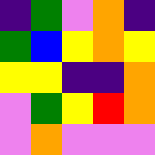[["indigo", "green", "violet", "orange", "indigo"], ["green", "blue", "yellow", "orange", "yellow"], ["yellow", "yellow", "indigo", "indigo", "orange"], ["violet", "green", "yellow", "red", "orange"], ["violet", "orange", "violet", "violet", "violet"]]